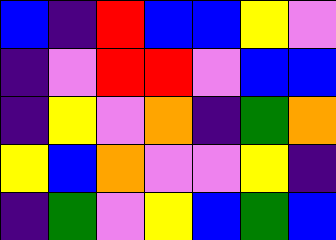[["blue", "indigo", "red", "blue", "blue", "yellow", "violet"], ["indigo", "violet", "red", "red", "violet", "blue", "blue"], ["indigo", "yellow", "violet", "orange", "indigo", "green", "orange"], ["yellow", "blue", "orange", "violet", "violet", "yellow", "indigo"], ["indigo", "green", "violet", "yellow", "blue", "green", "blue"]]